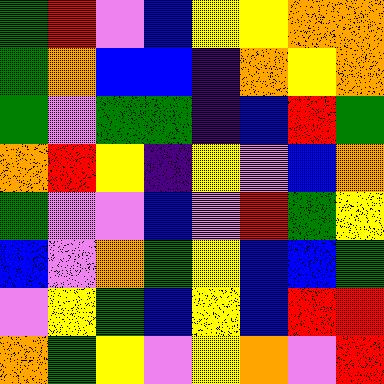[["green", "red", "violet", "blue", "yellow", "yellow", "orange", "orange"], ["green", "orange", "blue", "blue", "indigo", "orange", "yellow", "orange"], ["green", "violet", "green", "green", "indigo", "blue", "red", "green"], ["orange", "red", "yellow", "indigo", "yellow", "violet", "blue", "orange"], ["green", "violet", "violet", "blue", "violet", "red", "green", "yellow"], ["blue", "violet", "orange", "green", "yellow", "blue", "blue", "green"], ["violet", "yellow", "green", "blue", "yellow", "blue", "red", "red"], ["orange", "green", "yellow", "violet", "yellow", "orange", "violet", "red"]]